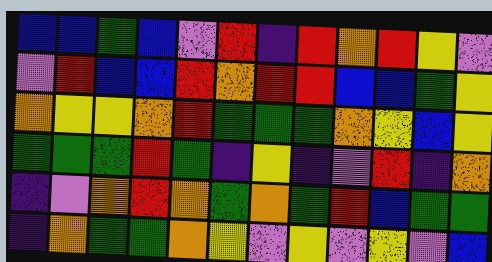[["blue", "blue", "green", "blue", "violet", "red", "indigo", "red", "orange", "red", "yellow", "violet"], ["violet", "red", "blue", "blue", "red", "orange", "red", "red", "blue", "blue", "green", "yellow"], ["orange", "yellow", "yellow", "orange", "red", "green", "green", "green", "orange", "yellow", "blue", "yellow"], ["green", "green", "green", "red", "green", "indigo", "yellow", "indigo", "violet", "red", "indigo", "orange"], ["indigo", "violet", "orange", "red", "orange", "green", "orange", "green", "red", "blue", "green", "green"], ["indigo", "orange", "green", "green", "orange", "yellow", "violet", "yellow", "violet", "yellow", "violet", "blue"]]